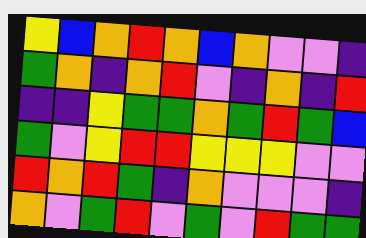[["yellow", "blue", "orange", "red", "orange", "blue", "orange", "violet", "violet", "indigo"], ["green", "orange", "indigo", "orange", "red", "violet", "indigo", "orange", "indigo", "red"], ["indigo", "indigo", "yellow", "green", "green", "orange", "green", "red", "green", "blue"], ["green", "violet", "yellow", "red", "red", "yellow", "yellow", "yellow", "violet", "violet"], ["red", "orange", "red", "green", "indigo", "orange", "violet", "violet", "violet", "indigo"], ["orange", "violet", "green", "red", "violet", "green", "violet", "red", "green", "green"]]